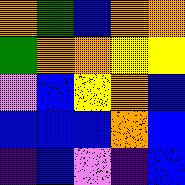[["orange", "green", "blue", "orange", "orange"], ["green", "orange", "orange", "yellow", "yellow"], ["violet", "blue", "yellow", "orange", "blue"], ["blue", "blue", "blue", "orange", "blue"], ["indigo", "blue", "violet", "indigo", "blue"]]